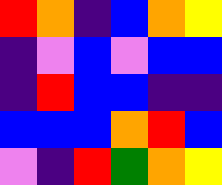[["red", "orange", "indigo", "blue", "orange", "yellow"], ["indigo", "violet", "blue", "violet", "blue", "blue"], ["indigo", "red", "blue", "blue", "indigo", "indigo"], ["blue", "blue", "blue", "orange", "red", "blue"], ["violet", "indigo", "red", "green", "orange", "yellow"]]